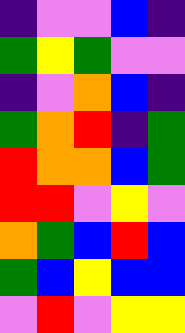[["indigo", "violet", "violet", "blue", "indigo"], ["green", "yellow", "green", "violet", "violet"], ["indigo", "violet", "orange", "blue", "indigo"], ["green", "orange", "red", "indigo", "green"], ["red", "orange", "orange", "blue", "green"], ["red", "red", "violet", "yellow", "violet"], ["orange", "green", "blue", "red", "blue"], ["green", "blue", "yellow", "blue", "blue"], ["violet", "red", "violet", "yellow", "yellow"]]